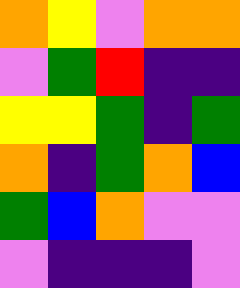[["orange", "yellow", "violet", "orange", "orange"], ["violet", "green", "red", "indigo", "indigo"], ["yellow", "yellow", "green", "indigo", "green"], ["orange", "indigo", "green", "orange", "blue"], ["green", "blue", "orange", "violet", "violet"], ["violet", "indigo", "indigo", "indigo", "violet"]]